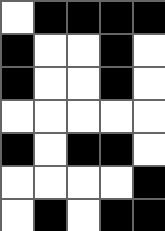[["white", "black", "black", "black", "black"], ["black", "white", "white", "black", "white"], ["black", "white", "white", "black", "white"], ["white", "white", "white", "white", "white"], ["black", "white", "black", "black", "white"], ["white", "white", "white", "white", "black"], ["white", "black", "white", "black", "black"]]